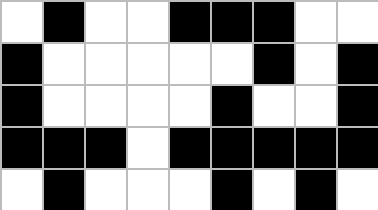[["white", "black", "white", "white", "black", "black", "black", "white", "white"], ["black", "white", "white", "white", "white", "white", "black", "white", "black"], ["black", "white", "white", "white", "white", "black", "white", "white", "black"], ["black", "black", "black", "white", "black", "black", "black", "black", "black"], ["white", "black", "white", "white", "white", "black", "white", "black", "white"]]